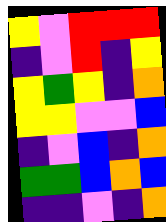[["yellow", "violet", "red", "red", "red"], ["indigo", "violet", "red", "indigo", "yellow"], ["yellow", "green", "yellow", "indigo", "orange"], ["yellow", "yellow", "violet", "violet", "blue"], ["indigo", "violet", "blue", "indigo", "orange"], ["green", "green", "blue", "orange", "blue"], ["indigo", "indigo", "violet", "indigo", "orange"]]